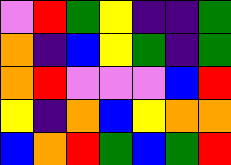[["violet", "red", "green", "yellow", "indigo", "indigo", "green"], ["orange", "indigo", "blue", "yellow", "green", "indigo", "green"], ["orange", "red", "violet", "violet", "violet", "blue", "red"], ["yellow", "indigo", "orange", "blue", "yellow", "orange", "orange"], ["blue", "orange", "red", "green", "blue", "green", "red"]]